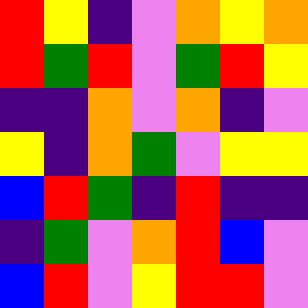[["red", "yellow", "indigo", "violet", "orange", "yellow", "orange"], ["red", "green", "red", "violet", "green", "red", "yellow"], ["indigo", "indigo", "orange", "violet", "orange", "indigo", "violet"], ["yellow", "indigo", "orange", "green", "violet", "yellow", "yellow"], ["blue", "red", "green", "indigo", "red", "indigo", "indigo"], ["indigo", "green", "violet", "orange", "red", "blue", "violet"], ["blue", "red", "violet", "yellow", "red", "red", "violet"]]